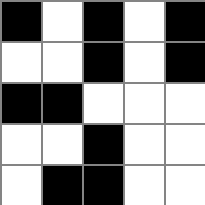[["black", "white", "black", "white", "black"], ["white", "white", "black", "white", "black"], ["black", "black", "white", "white", "white"], ["white", "white", "black", "white", "white"], ["white", "black", "black", "white", "white"]]